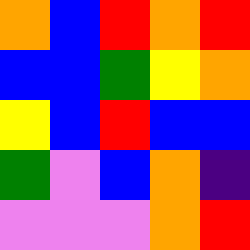[["orange", "blue", "red", "orange", "red"], ["blue", "blue", "green", "yellow", "orange"], ["yellow", "blue", "red", "blue", "blue"], ["green", "violet", "blue", "orange", "indigo"], ["violet", "violet", "violet", "orange", "red"]]